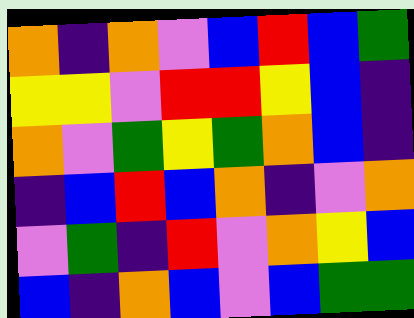[["orange", "indigo", "orange", "violet", "blue", "red", "blue", "green"], ["yellow", "yellow", "violet", "red", "red", "yellow", "blue", "indigo"], ["orange", "violet", "green", "yellow", "green", "orange", "blue", "indigo"], ["indigo", "blue", "red", "blue", "orange", "indigo", "violet", "orange"], ["violet", "green", "indigo", "red", "violet", "orange", "yellow", "blue"], ["blue", "indigo", "orange", "blue", "violet", "blue", "green", "green"]]